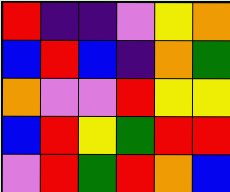[["red", "indigo", "indigo", "violet", "yellow", "orange"], ["blue", "red", "blue", "indigo", "orange", "green"], ["orange", "violet", "violet", "red", "yellow", "yellow"], ["blue", "red", "yellow", "green", "red", "red"], ["violet", "red", "green", "red", "orange", "blue"]]